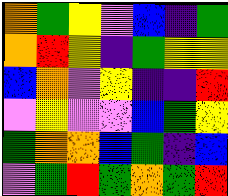[["orange", "green", "yellow", "violet", "blue", "indigo", "green"], ["orange", "red", "yellow", "indigo", "green", "yellow", "yellow"], ["blue", "orange", "violet", "yellow", "indigo", "indigo", "red"], ["violet", "yellow", "violet", "violet", "blue", "green", "yellow"], ["green", "orange", "orange", "blue", "green", "indigo", "blue"], ["violet", "green", "red", "green", "orange", "green", "red"]]